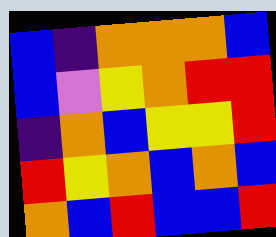[["blue", "indigo", "orange", "orange", "orange", "blue"], ["blue", "violet", "yellow", "orange", "red", "red"], ["indigo", "orange", "blue", "yellow", "yellow", "red"], ["red", "yellow", "orange", "blue", "orange", "blue"], ["orange", "blue", "red", "blue", "blue", "red"]]